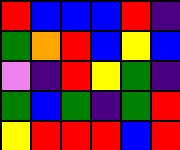[["red", "blue", "blue", "blue", "red", "indigo"], ["green", "orange", "red", "blue", "yellow", "blue"], ["violet", "indigo", "red", "yellow", "green", "indigo"], ["green", "blue", "green", "indigo", "green", "red"], ["yellow", "red", "red", "red", "blue", "red"]]